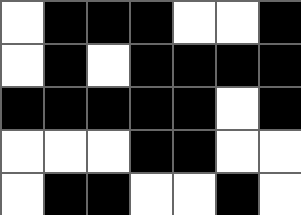[["white", "black", "black", "black", "white", "white", "black"], ["white", "black", "white", "black", "black", "black", "black"], ["black", "black", "black", "black", "black", "white", "black"], ["white", "white", "white", "black", "black", "white", "white"], ["white", "black", "black", "white", "white", "black", "white"]]